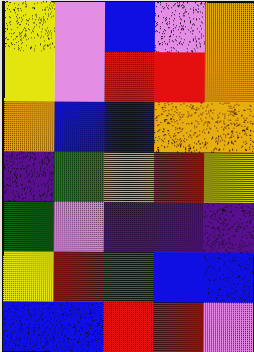[["yellow", "violet", "blue", "violet", "orange"], ["yellow", "violet", "red", "red", "orange"], ["orange", "blue", "blue", "orange", "orange"], ["indigo", "green", "orange", "red", "yellow"], ["green", "violet", "indigo", "indigo", "indigo"], ["yellow", "red", "green", "blue", "blue"], ["blue", "blue", "red", "red", "violet"]]